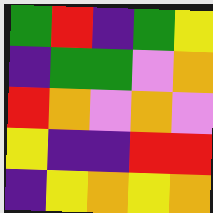[["green", "red", "indigo", "green", "yellow"], ["indigo", "green", "green", "violet", "orange"], ["red", "orange", "violet", "orange", "violet"], ["yellow", "indigo", "indigo", "red", "red"], ["indigo", "yellow", "orange", "yellow", "orange"]]